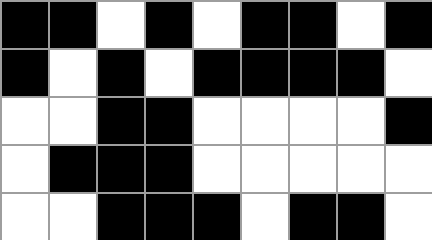[["black", "black", "white", "black", "white", "black", "black", "white", "black"], ["black", "white", "black", "white", "black", "black", "black", "black", "white"], ["white", "white", "black", "black", "white", "white", "white", "white", "black"], ["white", "black", "black", "black", "white", "white", "white", "white", "white"], ["white", "white", "black", "black", "black", "white", "black", "black", "white"]]